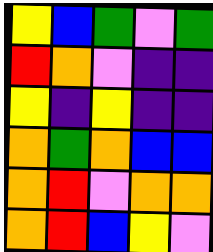[["yellow", "blue", "green", "violet", "green"], ["red", "orange", "violet", "indigo", "indigo"], ["yellow", "indigo", "yellow", "indigo", "indigo"], ["orange", "green", "orange", "blue", "blue"], ["orange", "red", "violet", "orange", "orange"], ["orange", "red", "blue", "yellow", "violet"]]